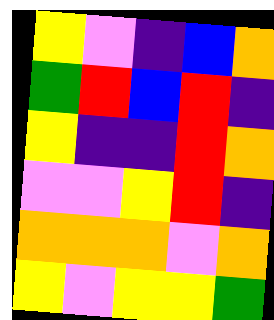[["yellow", "violet", "indigo", "blue", "orange"], ["green", "red", "blue", "red", "indigo"], ["yellow", "indigo", "indigo", "red", "orange"], ["violet", "violet", "yellow", "red", "indigo"], ["orange", "orange", "orange", "violet", "orange"], ["yellow", "violet", "yellow", "yellow", "green"]]